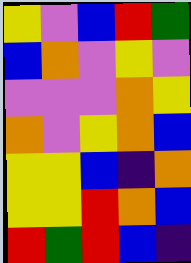[["yellow", "violet", "blue", "red", "green"], ["blue", "orange", "violet", "yellow", "violet"], ["violet", "violet", "violet", "orange", "yellow"], ["orange", "violet", "yellow", "orange", "blue"], ["yellow", "yellow", "blue", "indigo", "orange"], ["yellow", "yellow", "red", "orange", "blue"], ["red", "green", "red", "blue", "indigo"]]